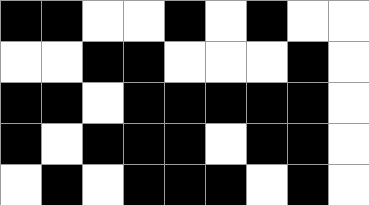[["black", "black", "white", "white", "black", "white", "black", "white", "white"], ["white", "white", "black", "black", "white", "white", "white", "black", "white"], ["black", "black", "white", "black", "black", "black", "black", "black", "white"], ["black", "white", "black", "black", "black", "white", "black", "black", "white"], ["white", "black", "white", "black", "black", "black", "white", "black", "white"]]